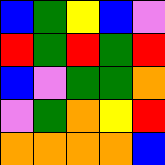[["blue", "green", "yellow", "blue", "violet"], ["red", "green", "red", "green", "red"], ["blue", "violet", "green", "green", "orange"], ["violet", "green", "orange", "yellow", "red"], ["orange", "orange", "orange", "orange", "blue"]]